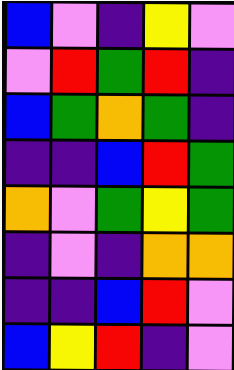[["blue", "violet", "indigo", "yellow", "violet"], ["violet", "red", "green", "red", "indigo"], ["blue", "green", "orange", "green", "indigo"], ["indigo", "indigo", "blue", "red", "green"], ["orange", "violet", "green", "yellow", "green"], ["indigo", "violet", "indigo", "orange", "orange"], ["indigo", "indigo", "blue", "red", "violet"], ["blue", "yellow", "red", "indigo", "violet"]]